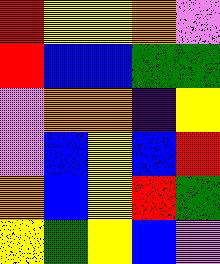[["red", "yellow", "yellow", "orange", "violet"], ["red", "blue", "blue", "green", "green"], ["violet", "orange", "orange", "indigo", "yellow"], ["violet", "blue", "yellow", "blue", "red"], ["orange", "blue", "yellow", "red", "green"], ["yellow", "green", "yellow", "blue", "violet"]]